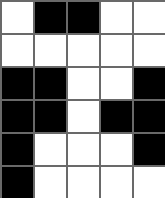[["white", "black", "black", "white", "white"], ["white", "white", "white", "white", "white"], ["black", "black", "white", "white", "black"], ["black", "black", "white", "black", "black"], ["black", "white", "white", "white", "black"], ["black", "white", "white", "white", "white"]]